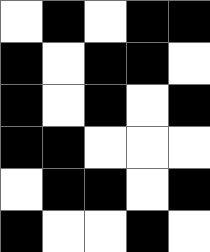[["white", "black", "white", "black", "black"], ["black", "white", "black", "black", "white"], ["black", "white", "black", "white", "black"], ["black", "black", "white", "white", "white"], ["white", "black", "black", "white", "black"], ["black", "white", "white", "black", "white"]]